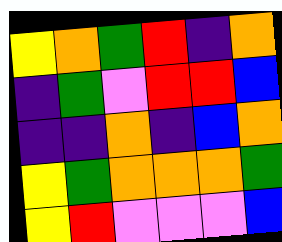[["yellow", "orange", "green", "red", "indigo", "orange"], ["indigo", "green", "violet", "red", "red", "blue"], ["indigo", "indigo", "orange", "indigo", "blue", "orange"], ["yellow", "green", "orange", "orange", "orange", "green"], ["yellow", "red", "violet", "violet", "violet", "blue"]]